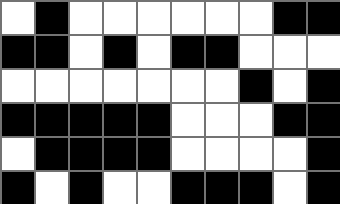[["white", "black", "white", "white", "white", "white", "white", "white", "black", "black"], ["black", "black", "white", "black", "white", "black", "black", "white", "white", "white"], ["white", "white", "white", "white", "white", "white", "white", "black", "white", "black"], ["black", "black", "black", "black", "black", "white", "white", "white", "black", "black"], ["white", "black", "black", "black", "black", "white", "white", "white", "white", "black"], ["black", "white", "black", "white", "white", "black", "black", "black", "white", "black"]]